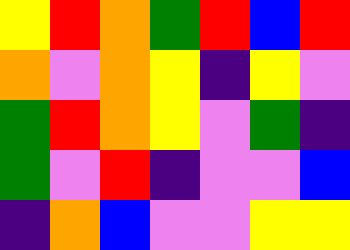[["yellow", "red", "orange", "green", "red", "blue", "red"], ["orange", "violet", "orange", "yellow", "indigo", "yellow", "violet"], ["green", "red", "orange", "yellow", "violet", "green", "indigo"], ["green", "violet", "red", "indigo", "violet", "violet", "blue"], ["indigo", "orange", "blue", "violet", "violet", "yellow", "yellow"]]